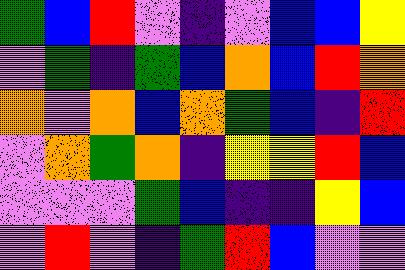[["green", "blue", "red", "violet", "indigo", "violet", "blue", "blue", "yellow"], ["violet", "green", "indigo", "green", "blue", "orange", "blue", "red", "orange"], ["orange", "violet", "orange", "blue", "orange", "green", "blue", "indigo", "red"], ["violet", "orange", "green", "orange", "indigo", "yellow", "yellow", "red", "blue"], ["violet", "violet", "violet", "green", "blue", "indigo", "indigo", "yellow", "blue"], ["violet", "red", "violet", "indigo", "green", "red", "blue", "violet", "violet"]]